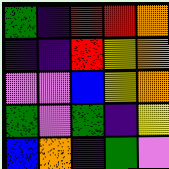[["green", "indigo", "red", "red", "orange"], ["indigo", "indigo", "red", "yellow", "orange"], ["violet", "violet", "blue", "yellow", "orange"], ["green", "violet", "green", "indigo", "yellow"], ["blue", "orange", "indigo", "green", "violet"]]